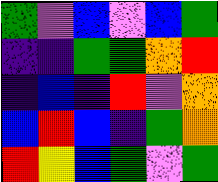[["green", "violet", "blue", "violet", "blue", "green"], ["indigo", "indigo", "green", "green", "orange", "red"], ["indigo", "blue", "indigo", "red", "violet", "orange"], ["blue", "red", "blue", "indigo", "green", "orange"], ["red", "yellow", "blue", "green", "violet", "green"]]